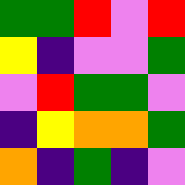[["green", "green", "red", "violet", "red"], ["yellow", "indigo", "violet", "violet", "green"], ["violet", "red", "green", "green", "violet"], ["indigo", "yellow", "orange", "orange", "green"], ["orange", "indigo", "green", "indigo", "violet"]]